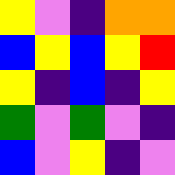[["yellow", "violet", "indigo", "orange", "orange"], ["blue", "yellow", "blue", "yellow", "red"], ["yellow", "indigo", "blue", "indigo", "yellow"], ["green", "violet", "green", "violet", "indigo"], ["blue", "violet", "yellow", "indigo", "violet"]]